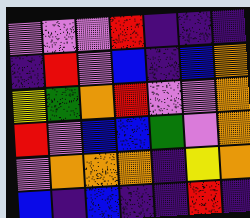[["violet", "violet", "violet", "red", "indigo", "indigo", "indigo"], ["indigo", "red", "violet", "blue", "indigo", "blue", "orange"], ["yellow", "green", "orange", "red", "violet", "violet", "orange"], ["red", "violet", "blue", "blue", "green", "violet", "orange"], ["violet", "orange", "orange", "orange", "indigo", "yellow", "orange"], ["blue", "indigo", "blue", "indigo", "indigo", "red", "indigo"]]